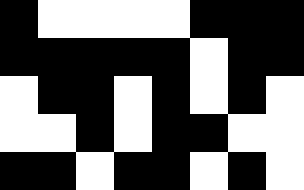[["black", "white", "white", "white", "white", "black", "black", "black"], ["black", "black", "black", "black", "black", "white", "black", "black"], ["white", "black", "black", "white", "black", "white", "black", "white"], ["white", "white", "black", "white", "black", "black", "white", "white"], ["black", "black", "white", "black", "black", "white", "black", "white"]]